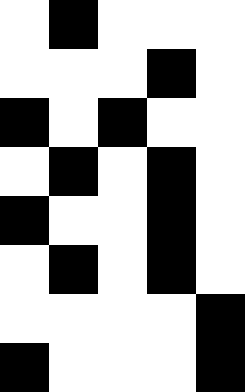[["white", "black", "white", "white", "white"], ["white", "white", "white", "black", "white"], ["black", "white", "black", "white", "white"], ["white", "black", "white", "black", "white"], ["black", "white", "white", "black", "white"], ["white", "black", "white", "black", "white"], ["white", "white", "white", "white", "black"], ["black", "white", "white", "white", "black"]]